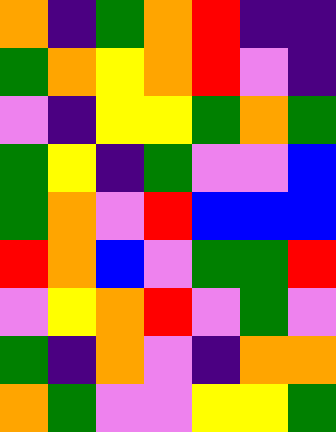[["orange", "indigo", "green", "orange", "red", "indigo", "indigo"], ["green", "orange", "yellow", "orange", "red", "violet", "indigo"], ["violet", "indigo", "yellow", "yellow", "green", "orange", "green"], ["green", "yellow", "indigo", "green", "violet", "violet", "blue"], ["green", "orange", "violet", "red", "blue", "blue", "blue"], ["red", "orange", "blue", "violet", "green", "green", "red"], ["violet", "yellow", "orange", "red", "violet", "green", "violet"], ["green", "indigo", "orange", "violet", "indigo", "orange", "orange"], ["orange", "green", "violet", "violet", "yellow", "yellow", "green"]]